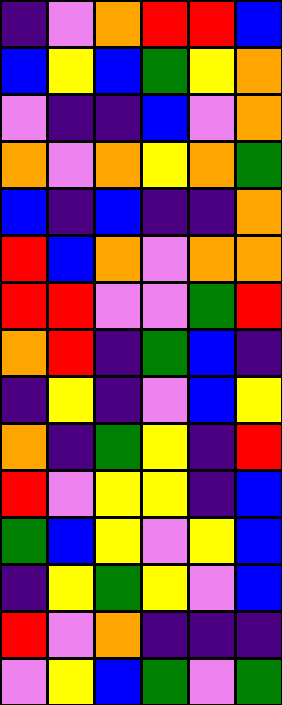[["indigo", "violet", "orange", "red", "red", "blue"], ["blue", "yellow", "blue", "green", "yellow", "orange"], ["violet", "indigo", "indigo", "blue", "violet", "orange"], ["orange", "violet", "orange", "yellow", "orange", "green"], ["blue", "indigo", "blue", "indigo", "indigo", "orange"], ["red", "blue", "orange", "violet", "orange", "orange"], ["red", "red", "violet", "violet", "green", "red"], ["orange", "red", "indigo", "green", "blue", "indigo"], ["indigo", "yellow", "indigo", "violet", "blue", "yellow"], ["orange", "indigo", "green", "yellow", "indigo", "red"], ["red", "violet", "yellow", "yellow", "indigo", "blue"], ["green", "blue", "yellow", "violet", "yellow", "blue"], ["indigo", "yellow", "green", "yellow", "violet", "blue"], ["red", "violet", "orange", "indigo", "indigo", "indigo"], ["violet", "yellow", "blue", "green", "violet", "green"]]